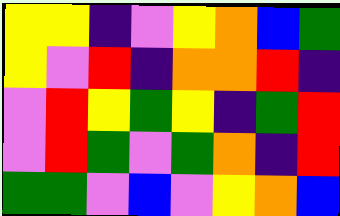[["yellow", "yellow", "indigo", "violet", "yellow", "orange", "blue", "green"], ["yellow", "violet", "red", "indigo", "orange", "orange", "red", "indigo"], ["violet", "red", "yellow", "green", "yellow", "indigo", "green", "red"], ["violet", "red", "green", "violet", "green", "orange", "indigo", "red"], ["green", "green", "violet", "blue", "violet", "yellow", "orange", "blue"]]